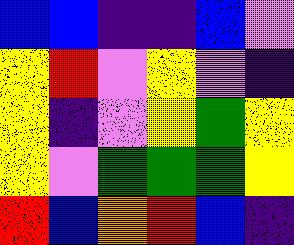[["blue", "blue", "indigo", "indigo", "blue", "violet"], ["yellow", "red", "violet", "yellow", "violet", "indigo"], ["yellow", "indigo", "violet", "yellow", "green", "yellow"], ["yellow", "violet", "green", "green", "green", "yellow"], ["red", "blue", "orange", "red", "blue", "indigo"]]